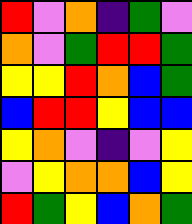[["red", "violet", "orange", "indigo", "green", "violet"], ["orange", "violet", "green", "red", "red", "green"], ["yellow", "yellow", "red", "orange", "blue", "green"], ["blue", "red", "red", "yellow", "blue", "blue"], ["yellow", "orange", "violet", "indigo", "violet", "yellow"], ["violet", "yellow", "orange", "orange", "blue", "yellow"], ["red", "green", "yellow", "blue", "orange", "green"]]